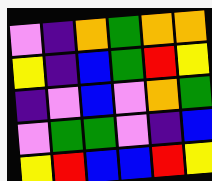[["violet", "indigo", "orange", "green", "orange", "orange"], ["yellow", "indigo", "blue", "green", "red", "yellow"], ["indigo", "violet", "blue", "violet", "orange", "green"], ["violet", "green", "green", "violet", "indigo", "blue"], ["yellow", "red", "blue", "blue", "red", "yellow"]]